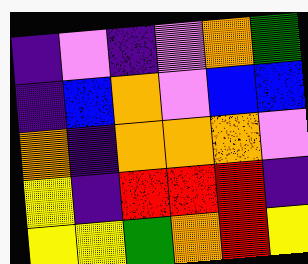[["indigo", "violet", "indigo", "violet", "orange", "green"], ["indigo", "blue", "orange", "violet", "blue", "blue"], ["orange", "indigo", "orange", "orange", "orange", "violet"], ["yellow", "indigo", "red", "red", "red", "indigo"], ["yellow", "yellow", "green", "orange", "red", "yellow"]]